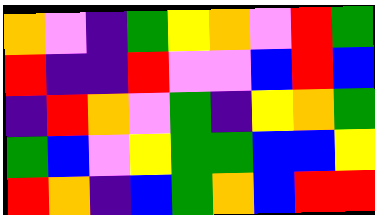[["orange", "violet", "indigo", "green", "yellow", "orange", "violet", "red", "green"], ["red", "indigo", "indigo", "red", "violet", "violet", "blue", "red", "blue"], ["indigo", "red", "orange", "violet", "green", "indigo", "yellow", "orange", "green"], ["green", "blue", "violet", "yellow", "green", "green", "blue", "blue", "yellow"], ["red", "orange", "indigo", "blue", "green", "orange", "blue", "red", "red"]]